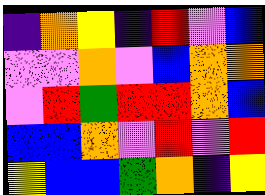[["indigo", "orange", "yellow", "indigo", "red", "violet", "blue"], ["violet", "violet", "orange", "violet", "blue", "orange", "orange"], ["violet", "red", "green", "red", "red", "orange", "blue"], ["blue", "blue", "orange", "violet", "red", "violet", "red"], ["yellow", "blue", "blue", "green", "orange", "indigo", "yellow"]]